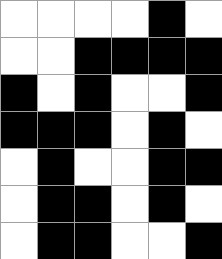[["white", "white", "white", "white", "black", "white"], ["white", "white", "black", "black", "black", "black"], ["black", "white", "black", "white", "white", "black"], ["black", "black", "black", "white", "black", "white"], ["white", "black", "white", "white", "black", "black"], ["white", "black", "black", "white", "black", "white"], ["white", "black", "black", "white", "white", "black"]]